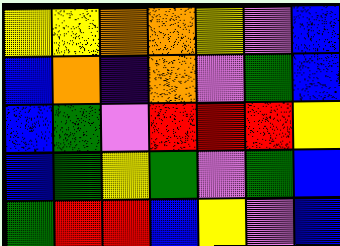[["yellow", "yellow", "orange", "orange", "yellow", "violet", "blue"], ["blue", "orange", "indigo", "orange", "violet", "green", "blue"], ["blue", "green", "violet", "red", "red", "red", "yellow"], ["blue", "green", "yellow", "green", "violet", "green", "blue"], ["green", "red", "red", "blue", "yellow", "violet", "blue"]]